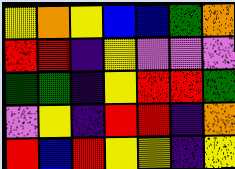[["yellow", "orange", "yellow", "blue", "blue", "green", "orange"], ["red", "red", "indigo", "yellow", "violet", "violet", "violet"], ["green", "green", "indigo", "yellow", "red", "red", "green"], ["violet", "yellow", "indigo", "red", "red", "indigo", "orange"], ["red", "blue", "red", "yellow", "yellow", "indigo", "yellow"]]